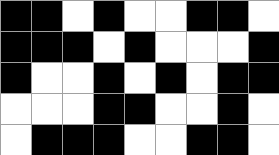[["black", "black", "white", "black", "white", "white", "black", "black", "white"], ["black", "black", "black", "white", "black", "white", "white", "white", "black"], ["black", "white", "white", "black", "white", "black", "white", "black", "black"], ["white", "white", "white", "black", "black", "white", "white", "black", "white"], ["white", "black", "black", "black", "white", "white", "black", "black", "white"]]